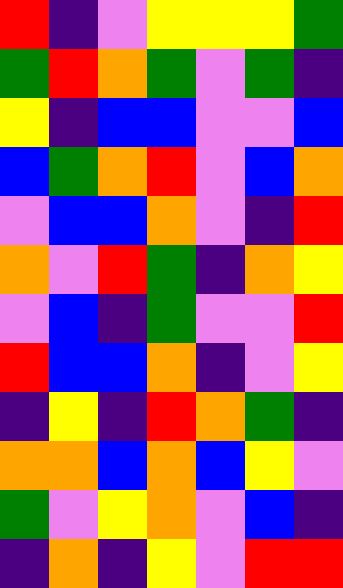[["red", "indigo", "violet", "yellow", "yellow", "yellow", "green"], ["green", "red", "orange", "green", "violet", "green", "indigo"], ["yellow", "indigo", "blue", "blue", "violet", "violet", "blue"], ["blue", "green", "orange", "red", "violet", "blue", "orange"], ["violet", "blue", "blue", "orange", "violet", "indigo", "red"], ["orange", "violet", "red", "green", "indigo", "orange", "yellow"], ["violet", "blue", "indigo", "green", "violet", "violet", "red"], ["red", "blue", "blue", "orange", "indigo", "violet", "yellow"], ["indigo", "yellow", "indigo", "red", "orange", "green", "indigo"], ["orange", "orange", "blue", "orange", "blue", "yellow", "violet"], ["green", "violet", "yellow", "orange", "violet", "blue", "indigo"], ["indigo", "orange", "indigo", "yellow", "violet", "red", "red"]]